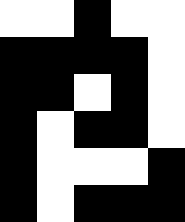[["white", "white", "black", "white", "white"], ["black", "black", "black", "black", "white"], ["black", "black", "white", "black", "white"], ["black", "white", "black", "black", "white"], ["black", "white", "white", "white", "black"], ["black", "white", "black", "black", "black"]]